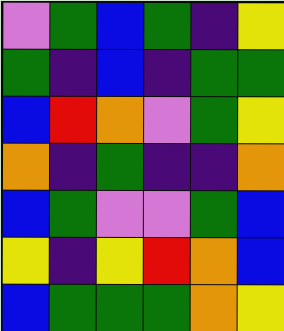[["violet", "green", "blue", "green", "indigo", "yellow"], ["green", "indigo", "blue", "indigo", "green", "green"], ["blue", "red", "orange", "violet", "green", "yellow"], ["orange", "indigo", "green", "indigo", "indigo", "orange"], ["blue", "green", "violet", "violet", "green", "blue"], ["yellow", "indigo", "yellow", "red", "orange", "blue"], ["blue", "green", "green", "green", "orange", "yellow"]]